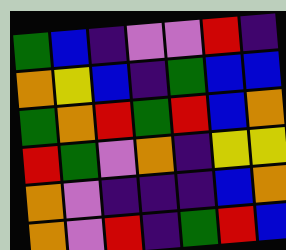[["green", "blue", "indigo", "violet", "violet", "red", "indigo"], ["orange", "yellow", "blue", "indigo", "green", "blue", "blue"], ["green", "orange", "red", "green", "red", "blue", "orange"], ["red", "green", "violet", "orange", "indigo", "yellow", "yellow"], ["orange", "violet", "indigo", "indigo", "indigo", "blue", "orange"], ["orange", "violet", "red", "indigo", "green", "red", "blue"]]